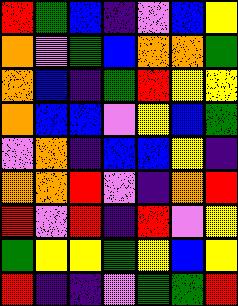[["red", "green", "blue", "indigo", "violet", "blue", "yellow"], ["orange", "violet", "green", "blue", "orange", "orange", "green"], ["orange", "blue", "indigo", "green", "red", "yellow", "yellow"], ["orange", "blue", "blue", "violet", "yellow", "blue", "green"], ["violet", "orange", "indigo", "blue", "blue", "yellow", "indigo"], ["orange", "orange", "red", "violet", "indigo", "orange", "red"], ["red", "violet", "red", "indigo", "red", "violet", "yellow"], ["green", "yellow", "yellow", "green", "yellow", "blue", "yellow"], ["red", "indigo", "indigo", "violet", "green", "green", "red"]]